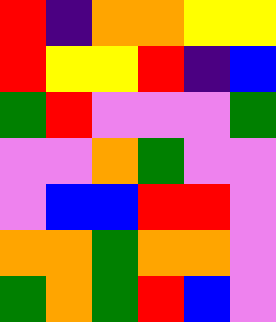[["red", "indigo", "orange", "orange", "yellow", "yellow"], ["red", "yellow", "yellow", "red", "indigo", "blue"], ["green", "red", "violet", "violet", "violet", "green"], ["violet", "violet", "orange", "green", "violet", "violet"], ["violet", "blue", "blue", "red", "red", "violet"], ["orange", "orange", "green", "orange", "orange", "violet"], ["green", "orange", "green", "red", "blue", "violet"]]